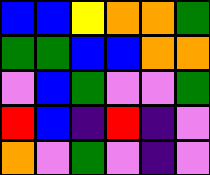[["blue", "blue", "yellow", "orange", "orange", "green"], ["green", "green", "blue", "blue", "orange", "orange"], ["violet", "blue", "green", "violet", "violet", "green"], ["red", "blue", "indigo", "red", "indigo", "violet"], ["orange", "violet", "green", "violet", "indigo", "violet"]]